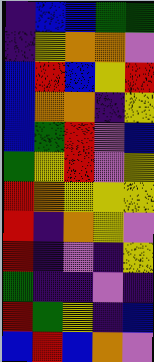[["indigo", "blue", "blue", "green", "green"], ["indigo", "yellow", "orange", "orange", "violet"], ["blue", "red", "blue", "yellow", "red"], ["blue", "orange", "orange", "indigo", "yellow"], ["blue", "green", "red", "violet", "blue"], ["green", "yellow", "red", "violet", "yellow"], ["red", "orange", "yellow", "yellow", "yellow"], ["red", "indigo", "orange", "yellow", "violet"], ["red", "indigo", "violet", "indigo", "yellow"], ["green", "indigo", "indigo", "violet", "indigo"], ["red", "green", "yellow", "indigo", "blue"], ["blue", "red", "blue", "orange", "violet"]]